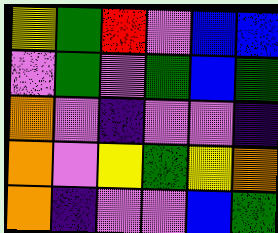[["yellow", "green", "red", "violet", "blue", "blue"], ["violet", "green", "violet", "green", "blue", "green"], ["orange", "violet", "indigo", "violet", "violet", "indigo"], ["orange", "violet", "yellow", "green", "yellow", "orange"], ["orange", "indigo", "violet", "violet", "blue", "green"]]